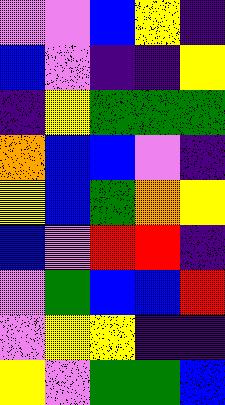[["violet", "violet", "blue", "yellow", "indigo"], ["blue", "violet", "indigo", "indigo", "yellow"], ["indigo", "yellow", "green", "green", "green"], ["orange", "blue", "blue", "violet", "indigo"], ["yellow", "blue", "green", "orange", "yellow"], ["blue", "violet", "red", "red", "indigo"], ["violet", "green", "blue", "blue", "red"], ["violet", "yellow", "yellow", "indigo", "indigo"], ["yellow", "violet", "green", "green", "blue"]]